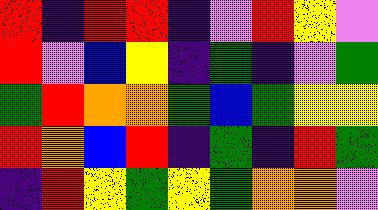[["red", "indigo", "red", "red", "indigo", "violet", "red", "yellow", "violet"], ["red", "violet", "blue", "yellow", "indigo", "green", "indigo", "violet", "green"], ["green", "red", "orange", "orange", "green", "blue", "green", "yellow", "yellow"], ["red", "orange", "blue", "red", "indigo", "green", "indigo", "red", "green"], ["indigo", "red", "yellow", "green", "yellow", "green", "orange", "orange", "violet"]]